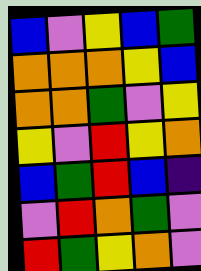[["blue", "violet", "yellow", "blue", "green"], ["orange", "orange", "orange", "yellow", "blue"], ["orange", "orange", "green", "violet", "yellow"], ["yellow", "violet", "red", "yellow", "orange"], ["blue", "green", "red", "blue", "indigo"], ["violet", "red", "orange", "green", "violet"], ["red", "green", "yellow", "orange", "violet"]]